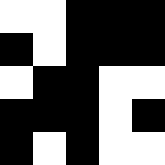[["white", "white", "black", "black", "black"], ["black", "white", "black", "black", "black"], ["white", "black", "black", "white", "white"], ["black", "black", "black", "white", "black"], ["black", "white", "black", "white", "white"]]